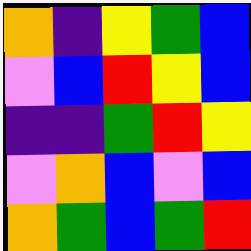[["orange", "indigo", "yellow", "green", "blue"], ["violet", "blue", "red", "yellow", "blue"], ["indigo", "indigo", "green", "red", "yellow"], ["violet", "orange", "blue", "violet", "blue"], ["orange", "green", "blue", "green", "red"]]